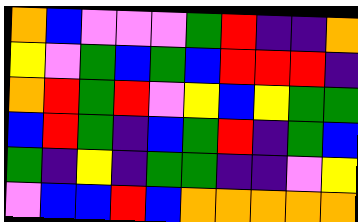[["orange", "blue", "violet", "violet", "violet", "green", "red", "indigo", "indigo", "orange"], ["yellow", "violet", "green", "blue", "green", "blue", "red", "red", "red", "indigo"], ["orange", "red", "green", "red", "violet", "yellow", "blue", "yellow", "green", "green"], ["blue", "red", "green", "indigo", "blue", "green", "red", "indigo", "green", "blue"], ["green", "indigo", "yellow", "indigo", "green", "green", "indigo", "indigo", "violet", "yellow"], ["violet", "blue", "blue", "red", "blue", "orange", "orange", "orange", "orange", "orange"]]